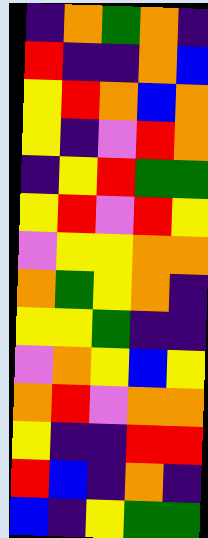[["indigo", "orange", "green", "orange", "indigo"], ["red", "indigo", "indigo", "orange", "blue"], ["yellow", "red", "orange", "blue", "orange"], ["yellow", "indigo", "violet", "red", "orange"], ["indigo", "yellow", "red", "green", "green"], ["yellow", "red", "violet", "red", "yellow"], ["violet", "yellow", "yellow", "orange", "orange"], ["orange", "green", "yellow", "orange", "indigo"], ["yellow", "yellow", "green", "indigo", "indigo"], ["violet", "orange", "yellow", "blue", "yellow"], ["orange", "red", "violet", "orange", "orange"], ["yellow", "indigo", "indigo", "red", "red"], ["red", "blue", "indigo", "orange", "indigo"], ["blue", "indigo", "yellow", "green", "green"]]